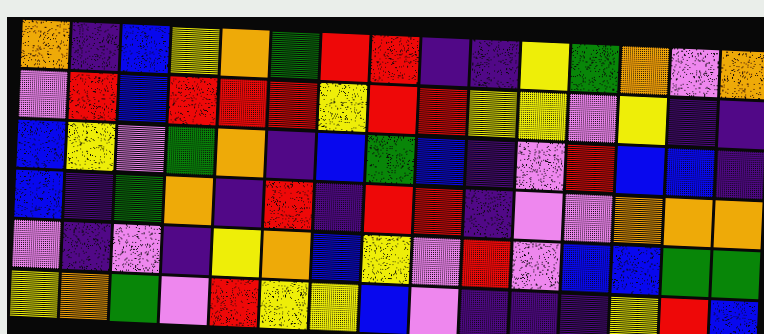[["orange", "indigo", "blue", "yellow", "orange", "green", "red", "red", "indigo", "indigo", "yellow", "green", "orange", "violet", "orange"], ["violet", "red", "blue", "red", "red", "red", "yellow", "red", "red", "yellow", "yellow", "violet", "yellow", "indigo", "indigo"], ["blue", "yellow", "violet", "green", "orange", "indigo", "blue", "green", "blue", "indigo", "violet", "red", "blue", "blue", "indigo"], ["blue", "indigo", "green", "orange", "indigo", "red", "indigo", "red", "red", "indigo", "violet", "violet", "orange", "orange", "orange"], ["violet", "indigo", "violet", "indigo", "yellow", "orange", "blue", "yellow", "violet", "red", "violet", "blue", "blue", "green", "green"], ["yellow", "orange", "green", "violet", "red", "yellow", "yellow", "blue", "violet", "indigo", "indigo", "indigo", "yellow", "red", "blue"]]